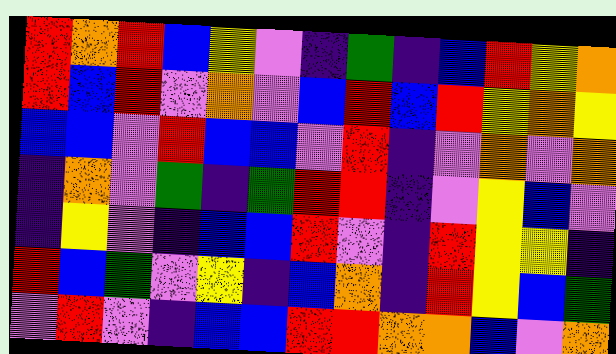[["red", "orange", "red", "blue", "yellow", "violet", "indigo", "green", "indigo", "blue", "red", "yellow", "orange"], ["red", "blue", "red", "violet", "orange", "violet", "blue", "red", "blue", "red", "yellow", "orange", "yellow"], ["blue", "blue", "violet", "red", "blue", "blue", "violet", "red", "indigo", "violet", "orange", "violet", "orange"], ["indigo", "orange", "violet", "green", "indigo", "green", "red", "red", "indigo", "violet", "yellow", "blue", "violet"], ["indigo", "yellow", "violet", "indigo", "blue", "blue", "red", "violet", "indigo", "red", "yellow", "yellow", "indigo"], ["red", "blue", "green", "violet", "yellow", "indigo", "blue", "orange", "indigo", "red", "yellow", "blue", "green"], ["violet", "red", "violet", "indigo", "blue", "blue", "red", "red", "orange", "orange", "blue", "violet", "orange"]]